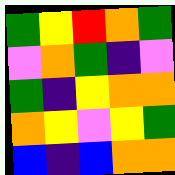[["green", "yellow", "red", "orange", "green"], ["violet", "orange", "green", "indigo", "violet"], ["green", "indigo", "yellow", "orange", "orange"], ["orange", "yellow", "violet", "yellow", "green"], ["blue", "indigo", "blue", "orange", "orange"]]